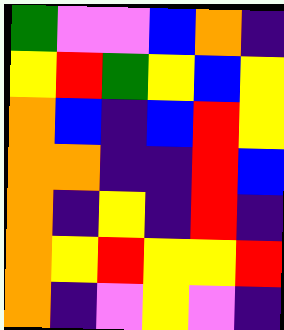[["green", "violet", "violet", "blue", "orange", "indigo"], ["yellow", "red", "green", "yellow", "blue", "yellow"], ["orange", "blue", "indigo", "blue", "red", "yellow"], ["orange", "orange", "indigo", "indigo", "red", "blue"], ["orange", "indigo", "yellow", "indigo", "red", "indigo"], ["orange", "yellow", "red", "yellow", "yellow", "red"], ["orange", "indigo", "violet", "yellow", "violet", "indigo"]]